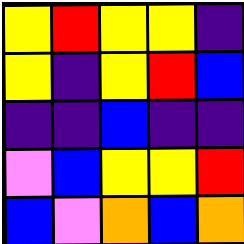[["yellow", "red", "yellow", "yellow", "indigo"], ["yellow", "indigo", "yellow", "red", "blue"], ["indigo", "indigo", "blue", "indigo", "indigo"], ["violet", "blue", "yellow", "yellow", "red"], ["blue", "violet", "orange", "blue", "orange"]]